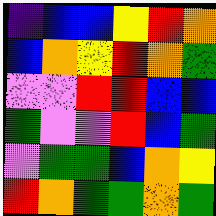[["indigo", "blue", "blue", "yellow", "red", "orange"], ["blue", "orange", "yellow", "red", "orange", "green"], ["violet", "violet", "red", "red", "blue", "blue"], ["green", "violet", "violet", "red", "blue", "green"], ["violet", "green", "green", "blue", "orange", "yellow"], ["red", "orange", "green", "green", "orange", "green"]]